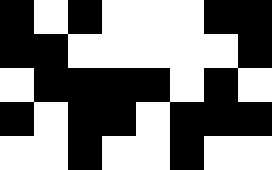[["black", "white", "black", "white", "white", "white", "black", "black"], ["black", "black", "white", "white", "white", "white", "white", "black"], ["white", "black", "black", "black", "black", "white", "black", "white"], ["black", "white", "black", "black", "white", "black", "black", "black"], ["white", "white", "black", "white", "white", "black", "white", "white"]]